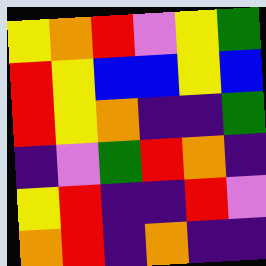[["yellow", "orange", "red", "violet", "yellow", "green"], ["red", "yellow", "blue", "blue", "yellow", "blue"], ["red", "yellow", "orange", "indigo", "indigo", "green"], ["indigo", "violet", "green", "red", "orange", "indigo"], ["yellow", "red", "indigo", "indigo", "red", "violet"], ["orange", "red", "indigo", "orange", "indigo", "indigo"]]